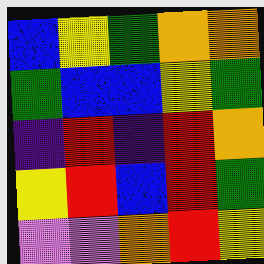[["blue", "yellow", "green", "orange", "orange"], ["green", "blue", "blue", "yellow", "green"], ["indigo", "red", "indigo", "red", "orange"], ["yellow", "red", "blue", "red", "green"], ["violet", "violet", "orange", "red", "yellow"]]